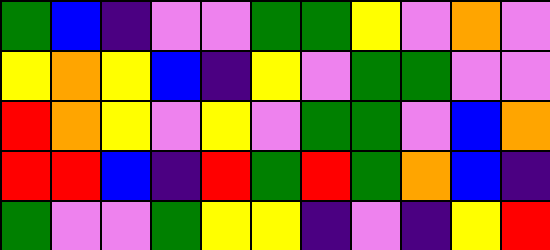[["green", "blue", "indigo", "violet", "violet", "green", "green", "yellow", "violet", "orange", "violet"], ["yellow", "orange", "yellow", "blue", "indigo", "yellow", "violet", "green", "green", "violet", "violet"], ["red", "orange", "yellow", "violet", "yellow", "violet", "green", "green", "violet", "blue", "orange"], ["red", "red", "blue", "indigo", "red", "green", "red", "green", "orange", "blue", "indigo"], ["green", "violet", "violet", "green", "yellow", "yellow", "indigo", "violet", "indigo", "yellow", "red"]]